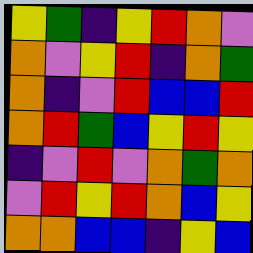[["yellow", "green", "indigo", "yellow", "red", "orange", "violet"], ["orange", "violet", "yellow", "red", "indigo", "orange", "green"], ["orange", "indigo", "violet", "red", "blue", "blue", "red"], ["orange", "red", "green", "blue", "yellow", "red", "yellow"], ["indigo", "violet", "red", "violet", "orange", "green", "orange"], ["violet", "red", "yellow", "red", "orange", "blue", "yellow"], ["orange", "orange", "blue", "blue", "indigo", "yellow", "blue"]]